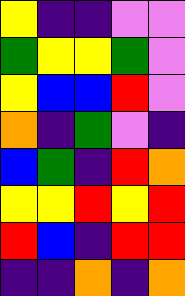[["yellow", "indigo", "indigo", "violet", "violet"], ["green", "yellow", "yellow", "green", "violet"], ["yellow", "blue", "blue", "red", "violet"], ["orange", "indigo", "green", "violet", "indigo"], ["blue", "green", "indigo", "red", "orange"], ["yellow", "yellow", "red", "yellow", "red"], ["red", "blue", "indigo", "red", "red"], ["indigo", "indigo", "orange", "indigo", "orange"]]